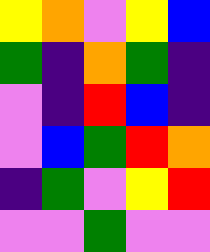[["yellow", "orange", "violet", "yellow", "blue"], ["green", "indigo", "orange", "green", "indigo"], ["violet", "indigo", "red", "blue", "indigo"], ["violet", "blue", "green", "red", "orange"], ["indigo", "green", "violet", "yellow", "red"], ["violet", "violet", "green", "violet", "violet"]]